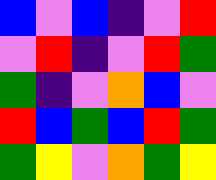[["blue", "violet", "blue", "indigo", "violet", "red"], ["violet", "red", "indigo", "violet", "red", "green"], ["green", "indigo", "violet", "orange", "blue", "violet"], ["red", "blue", "green", "blue", "red", "green"], ["green", "yellow", "violet", "orange", "green", "yellow"]]